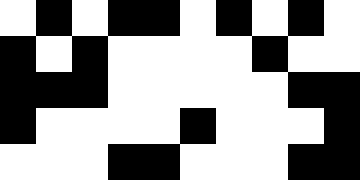[["white", "black", "white", "black", "black", "white", "black", "white", "black", "white"], ["black", "white", "black", "white", "white", "white", "white", "black", "white", "white"], ["black", "black", "black", "white", "white", "white", "white", "white", "black", "black"], ["black", "white", "white", "white", "white", "black", "white", "white", "white", "black"], ["white", "white", "white", "black", "black", "white", "white", "white", "black", "black"]]